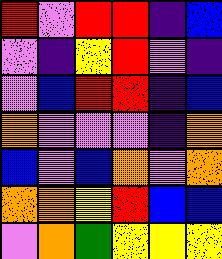[["red", "violet", "red", "red", "indigo", "blue"], ["violet", "indigo", "yellow", "red", "violet", "indigo"], ["violet", "blue", "red", "red", "indigo", "blue"], ["orange", "violet", "violet", "violet", "indigo", "orange"], ["blue", "violet", "blue", "orange", "violet", "orange"], ["orange", "orange", "yellow", "red", "blue", "blue"], ["violet", "orange", "green", "yellow", "yellow", "yellow"]]